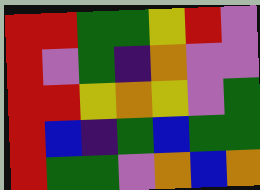[["red", "red", "green", "green", "yellow", "red", "violet"], ["red", "violet", "green", "indigo", "orange", "violet", "violet"], ["red", "red", "yellow", "orange", "yellow", "violet", "green"], ["red", "blue", "indigo", "green", "blue", "green", "green"], ["red", "green", "green", "violet", "orange", "blue", "orange"]]